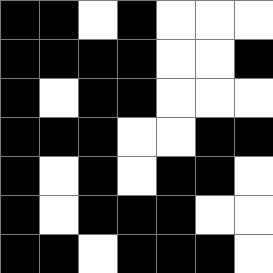[["black", "black", "white", "black", "white", "white", "white"], ["black", "black", "black", "black", "white", "white", "black"], ["black", "white", "black", "black", "white", "white", "white"], ["black", "black", "black", "white", "white", "black", "black"], ["black", "white", "black", "white", "black", "black", "white"], ["black", "white", "black", "black", "black", "white", "white"], ["black", "black", "white", "black", "black", "black", "white"]]